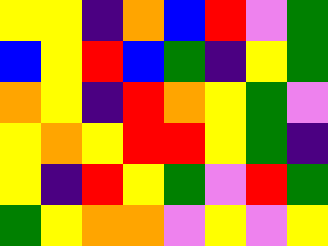[["yellow", "yellow", "indigo", "orange", "blue", "red", "violet", "green"], ["blue", "yellow", "red", "blue", "green", "indigo", "yellow", "green"], ["orange", "yellow", "indigo", "red", "orange", "yellow", "green", "violet"], ["yellow", "orange", "yellow", "red", "red", "yellow", "green", "indigo"], ["yellow", "indigo", "red", "yellow", "green", "violet", "red", "green"], ["green", "yellow", "orange", "orange", "violet", "yellow", "violet", "yellow"]]